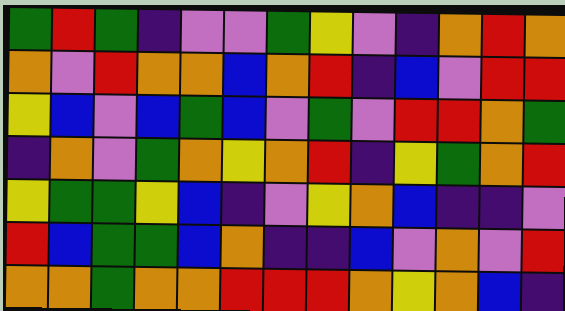[["green", "red", "green", "indigo", "violet", "violet", "green", "yellow", "violet", "indigo", "orange", "red", "orange"], ["orange", "violet", "red", "orange", "orange", "blue", "orange", "red", "indigo", "blue", "violet", "red", "red"], ["yellow", "blue", "violet", "blue", "green", "blue", "violet", "green", "violet", "red", "red", "orange", "green"], ["indigo", "orange", "violet", "green", "orange", "yellow", "orange", "red", "indigo", "yellow", "green", "orange", "red"], ["yellow", "green", "green", "yellow", "blue", "indigo", "violet", "yellow", "orange", "blue", "indigo", "indigo", "violet"], ["red", "blue", "green", "green", "blue", "orange", "indigo", "indigo", "blue", "violet", "orange", "violet", "red"], ["orange", "orange", "green", "orange", "orange", "red", "red", "red", "orange", "yellow", "orange", "blue", "indigo"]]